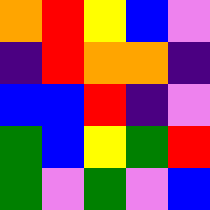[["orange", "red", "yellow", "blue", "violet"], ["indigo", "red", "orange", "orange", "indigo"], ["blue", "blue", "red", "indigo", "violet"], ["green", "blue", "yellow", "green", "red"], ["green", "violet", "green", "violet", "blue"]]